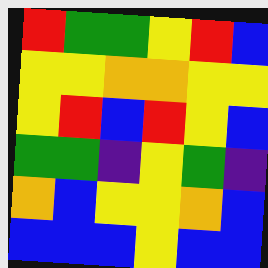[["red", "green", "green", "yellow", "red", "blue"], ["yellow", "yellow", "orange", "orange", "yellow", "yellow"], ["yellow", "red", "blue", "red", "yellow", "blue"], ["green", "green", "indigo", "yellow", "green", "indigo"], ["orange", "blue", "yellow", "yellow", "orange", "blue"], ["blue", "blue", "blue", "yellow", "blue", "blue"]]